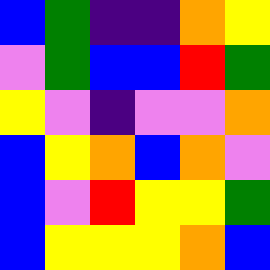[["blue", "green", "indigo", "indigo", "orange", "yellow"], ["violet", "green", "blue", "blue", "red", "green"], ["yellow", "violet", "indigo", "violet", "violet", "orange"], ["blue", "yellow", "orange", "blue", "orange", "violet"], ["blue", "violet", "red", "yellow", "yellow", "green"], ["blue", "yellow", "yellow", "yellow", "orange", "blue"]]